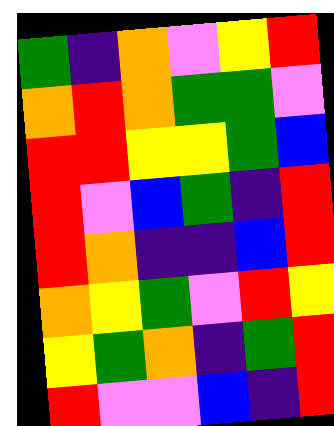[["green", "indigo", "orange", "violet", "yellow", "red"], ["orange", "red", "orange", "green", "green", "violet"], ["red", "red", "yellow", "yellow", "green", "blue"], ["red", "violet", "blue", "green", "indigo", "red"], ["red", "orange", "indigo", "indigo", "blue", "red"], ["orange", "yellow", "green", "violet", "red", "yellow"], ["yellow", "green", "orange", "indigo", "green", "red"], ["red", "violet", "violet", "blue", "indigo", "red"]]